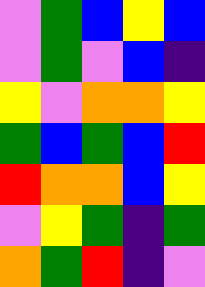[["violet", "green", "blue", "yellow", "blue"], ["violet", "green", "violet", "blue", "indigo"], ["yellow", "violet", "orange", "orange", "yellow"], ["green", "blue", "green", "blue", "red"], ["red", "orange", "orange", "blue", "yellow"], ["violet", "yellow", "green", "indigo", "green"], ["orange", "green", "red", "indigo", "violet"]]